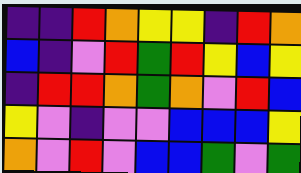[["indigo", "indigo", "red", "orange", "yellow", "yellow", "indigo", "red", "orange"], ["blue", "indigo", "violet", "red", "green", "red", "yellow", "blue", "yellow"], ["indigo", "red", "red", "orange", "green", "orange", "violet", "red", "blue"], ["yellow", "violet", "indigo", "violet", "violet", "blue", "blue", "blue", "yellow"], ["orange", "violet", "red", "violet", "blue", "blue", "green", "violet", "green"]]